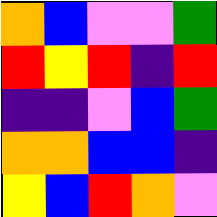[["orange", "blue", "violet", "violet", "green"], ["red", "yellow", "red", "indigo", "red"], ["indigo", "indigo", "violet", "blue", "green"], ["orange", "orange", "blue", "blue", "indigo"], ["yellow", "blue", "red", "orange", "violet"]]